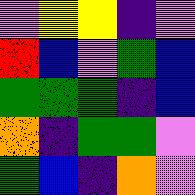[["violet", "yellow", "yellow", "indigo", "violet"], ["red", "blue", "violet", "green", "blue"], ["green", "green", "green", "indigo", "blue"], ["orange", "indigo", "green", "green", "violet"], ["green", "blue", "indigo", "orange", "violet"]]